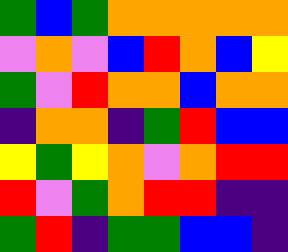[["green", "blue", "green", "orange", "orange", "orange", "orange", "orange"], ["violet", "orange", "violet", "blue", "red", "orange", "blue", "yellow"], ["green", "violet", "red", "orange", "orange", "blue", "orange", "orange"], ["indigo", "orange", "orange", "indigo", "green", "red", "blue", "blue"], ["yellow", "green", "yellow", "orange", "violet", "orange", "red", "red"], ["red", "violet", "green", "orange", "red", "red", "indigo", "indigo"], ["green", "red", "indigo", "green", "green", "blue", "blue", "indigo"]]